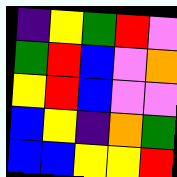[["indigo", "yellow", "green", "red", "violet"], ["green", "red", "blue", "violet", "orange"], ["yellow", "red", "blue", "violet", "violet"], ["blue", "yellow", "indigo", "orange", "green"], ["blue", "blue", "yellow", "yellow", "red"]]